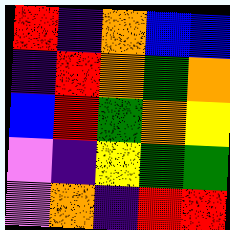[["red", "indigo", "orange", "blue", "blue"], ["indigo", "red", "orange", "green", "orange"], ["blue", "red", "green", "orange", "yellow"], ["violet", "indigo", "yellow", "green", "green"], ["violet", "orange", "indigo", "red", "red"]]